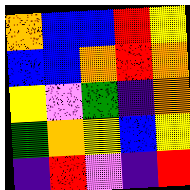[["orange", "blue", "blue", "red", "yellow"], ["blue", "blue", "orange", "red", "orange"], ["yellow", "violet", "green", "indigo", "orange"], ["green", "orange", "yellow", "blue", "yellow"], ["indigo", "red", "violet", "indigo", "red"]]